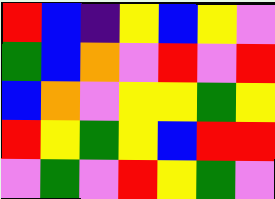[["red", "blue", "indigo", "yellow", "blue", "yellow", "violet"], ["green", "blue", "orange", "violet", "red", "violet", "red"], ["blue", "orange", "violet", "yellow", "yellow", "green", "yellow"], ["red", "yellow", "green", "yellow", "blue", "red", "red"], ["violet", "green", "violet", "red", "yellow", "green", "violet"]]